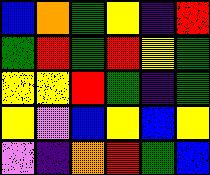[["blue", "orange", "green", "yellow", "indigo", "red"], ["green", "red", "green", "red", "yellow", "green"], ["yellow", "yellow", "red", "green", "indigo", "green"], ["yellow", "violet", "blue", "yellow", "blue", "yellow"], ["violet", "indigo", "orange", "red", "green", "blue"]]